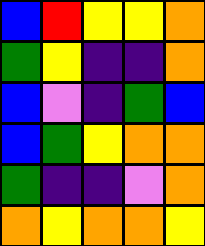[["blue", "red", "yellow", "yellow", "orange"], ["green", "yellow", "indigo", "indigo", "orange"], ["blue", "violet", "indigo", "green", "blue"], ["blue", "green", "yellow", "orange", "orange"], ["green", "indigo", "indigo", "violet", "orange"], ["orange", "yellow", "orange", "orange", "yellow"]]